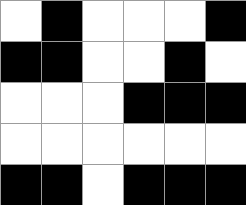[["white", "black", "white", "white", "white", "black"], ["black", "black", "white", "white", "black", "white"], ["white", "white", "white", "black", "black", "black"], ["white", "white", "white", "white", "white", "white"], ["black", "black", "white", "black", "black", "black"]]